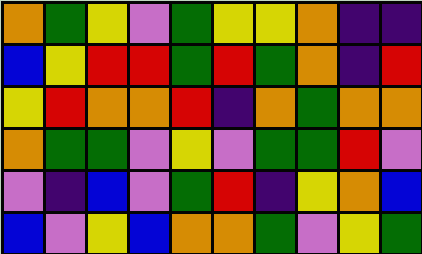[["orange", "green", "yellow", "violet", "green", "yellow", "yellow", "orange", "indigo", "indigo"], ["blue", "yellow", "red", "red", "green", "red", "green", "orange", "indigo", "red"], ["yellow", "red", "orange", "orange", "red", "indigo", "orange", "green", "orange", "orange"], ["orange", "green", "green", "violet", "yellow", "violet", "green", "green", "red", "violet"], ["violet", "indigo", "blue", "violet", "green", "red", "indigo", "yellow", "orange", "blue"], ["blue", "violet", "yellow", "blue", "orange", "orange", "green", "violet", "yellow", "green"]]